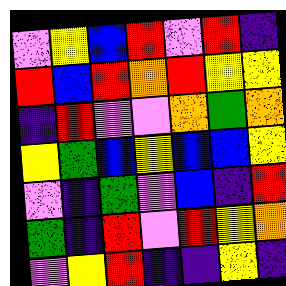[["violet", "yellow", "blue", "red", "violet", "red", "indigo"], ["red", "blue", "red", "orange", "red", "yellow", "yellow"], ["indigo", "red", "violet", "violet", "orange", "green", "orange"], ["yellow", "green", "blue", "yellow", "blue", "blue", "yellow"], ["violet", "indigo", "green", "violet", "blue", "indigo", "red"], ["green", "indigo", "red", "violet", "red", "yellow", "orange"], ["violet", "yellow", "red", "indigo", "indigo", "yellow", "indigo"]]